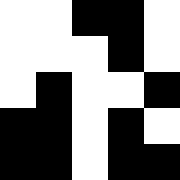[["white", "white", "black", "black", "white"], ["white", "white", "white", "black", "white"], ["white", "black", "white", "white", "black"], ["black", "black", "white", "black", "white"], ["black", "black", "white", "black", "black"]]